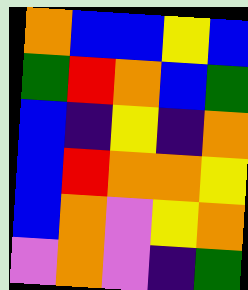[["orange", "blue", "blue", "yellow", "blue"], ["green", "red", "orange", "blue", "green"], ["blue", "indigo", "yellow", "indigo", "orange"], ["blue", "red", "orange", "orange", "yellow"], ["blue", "orange", "violet", "yellow", "orange"], ["violet", "orange", "violet", "indigo", "green"]]